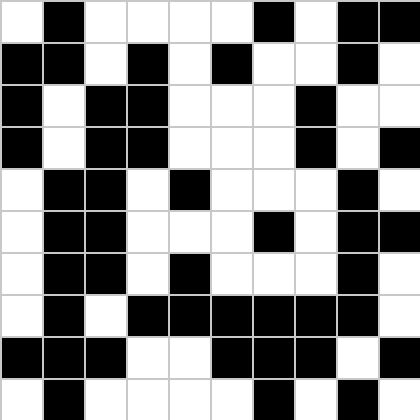[["white", "black", "white", "white", "white", "white", "black", "white", "black", "black"], ["black", "black", "white", "black", "white", "black", "white", "white", "black", "white"], ["black", "white", "black", "black", "white", "white", "white", "black", "white", "white"], ["black", "white", "black", "black", "white", "white", "white", "black", "white", "black"], ["white", "black", "black", "white", "black", "white", "white", "white", "black", "white"], ["white", "black", "black", "white", "white", "white", "black", "white", "black", "black"], ["white", "black", "black", "white", "black", "white", "white", "white", "black", "white"], ["white", "black", "white", "black", "black", "black", "black", "black", "black", "white"], ["black", "black", "black", "white", "white", "black", "black", "black", "white", "black"], ["white", "black", "white", "white", "white", "white", "black", "white", "black", "white"]]